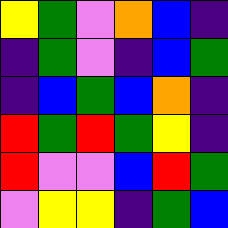[["yellow", "green", "violet", "orange", "blue", "indigo"], ["indigo", "green", "violet", "indigo", "blue", "green"], ["indigo", "blue", "green", "blue", "orange", "indigo"], ["red", "green", "red", "green", "yellow", "indigo"], ["red", "violet", "violet", "blue", "red", "green"], ["violet", "yellow", "yellow", "indigo", "green", "blue"]]